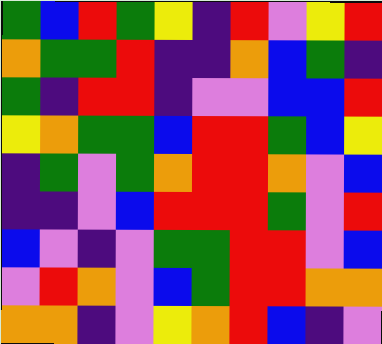[["green", "blue", "red", "green", "yellow", "indigo", "red", "violet", "yellow", "red"], ["orange", "green", "green", "red", "indigo", "indigo", "orange", "blue", "green", "indigo"], ["green", "indigo", "red", "red", "indigo", "violet", "violet", "blue", "blue", "red"], ["yellow", "orange", "green", "green", "blue", "red", "red", "green", "blue", "yellow"], ["indigo", "green", "violet", "green", "orange", "red", "red", "orange", "violet", "blue"], ["indigo", "indigo", "violet", "blue", "red", "red", "red", "green", "violet", "red"], ["blue", "violet", "indigo", "violet", "green", "green", "red", "red", "violet", "blue"], ["violet", "red", "orange", "violet", "blue", "green", "red", "red", "orange", "orange"], ["orange", "orange", "indigo", "violet", "yellow", "orange", "red", "blue", "indigo", "violet"]]